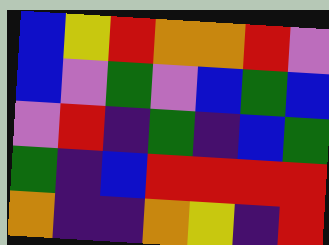[["blue", "yellow", "red", "orange", "orange", "red", "violet"], ["blue", "violet", "green", "violet", "blue", "green", "blue"], ["violet", "red", "indigo", "green", "indigo", "blue", "green"], ["green", "indigo", "blue", "red", "red", "red", "red"], ["orange", "indigo", "indigo", "orange", "yellow", "indigo", "red"]]